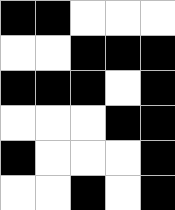[["black", "black", "white", "white", "white"], ["white", "white", "black", "black", "black"], ["black", "black", "black", "white", "black"], ["white", "white", "white", "black", "black"], ["black", "white", "white", "white", "black"], ["white", "white", "black", "white", "black"]]